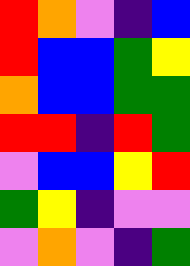[["red", "orange", "violet", "indigo", "blue"], ["red", "blue", "blue", "green", "yellow"], ["orange", "blue", "blue", "green", "green"], ["red", "red", "indigo", "red", "green"], ["violet", "blue", "blue", "yellow", "red"], ["green", "yellow", "indigo", "violet", "violet"], ["violet", "orange", "violet", "indigo", "green"]]